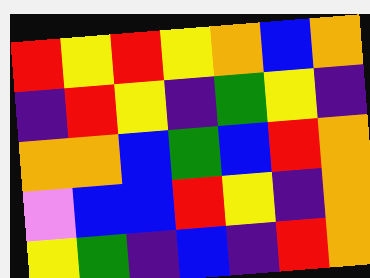[["red", "yellow", "red", "yellow", "orange", "blue", "orange"], ["indigo", "red", "yellow", "indigo", "green", "yellow", "indigo"], ["orange", "orange", "blue", "green", "blue", "red", "orange"], ["violet", "blue", "blue", "red", "yellow", "indigo", "orange"], ["yellow", "green", "indigo", "blue", "indigo", "red", "orange"]]